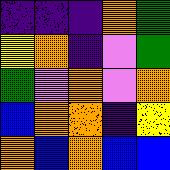[["indigo", "indigo", "indigo", "orange", "green"], ["yellow", "orange", "indigo", "violet", "green"], ["green", "violet", "orange", "violet", "orange"], ["blue", "orange", "orange", "indigo", "yellow"], ["orange", "blue", "orange", "blue", "blue"]]